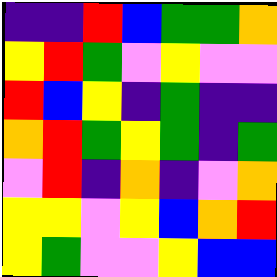[["indigo", "indigo", "red", "blue", "green", "green", "orange"], ["yellow", "red", "green", "violet", "yellow", "violet", "violet"], ["red", "blue", "yellow", "indigo", "green", "indigo", "indigo"], ["orange", "red", "green", "yellow", "green", "indigo", "green"], ["violet", "red", "indigo", "orange", "indigo", "violet", "orange"], ["yellow", "yellow", "violet", "yellow", "blue", "orange", "red"], ["yellow", "green", "violet", "violet", "yellow", "blue", "blue"]]